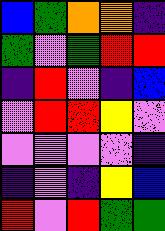[["blue", "green", "orange", "orange", "indigo"], ["green", "violet", "green", "red", "red"], ["indigo", "red", "violet", "indigo", "blue"], ["violet", "red", "red", "yellow", "violet"], ["violet", "violet", "violet", "violet", "indigo"], ["indigo", "violet", "indigo", "yellow", "blue"], ["red", "violet", "red", "green", "green"]]